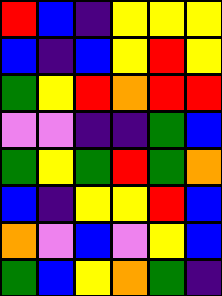[["red", "blue", "indigo", "yellow", "yellow", "yellow"], ["blue", "indigo", "blue", "yellow", "red", "yellow"], ["green", "yellow", "red", "orange", "red", "red"], ["violet", "violet", "indigo", "indigo", "green", "blue"], ["green", "yellow", "green", "red", "green", "orange"], ["blue", "indigo", "yellow", "yellow", "red", "blue"], ["orange", "violet", "blue", "violet", "yellow", "blue"], ["green", "blue", "yellow", "orange", "green", "indigo"]]